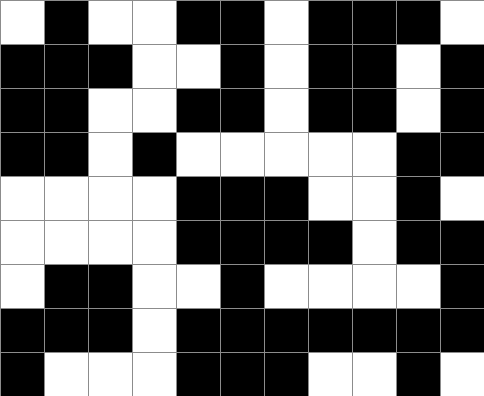[["white", "black", "white", "white", "black", "black", "white", "black", "black", "black", "white"], ["black", "black", "black", "white", "white", "black", "white", "black", "black", "white", "black"], ["black", "black", "white", "white", "black", "black", "white", "black", "black", "white", "black"], ["black", "black", "white", "black", "white", "white", "white", "white", "white", "black", "black"], ["white", "white", "white", "white", "black", "black", "black", "white", "white", "black", "white"], ["white", "white", "white", "white", "black", "black", "black", "black", "white", "black", "black"], ["white", "black", "black", "white", "white", "black", "white", "white", "white", "white", "black"], ["black", "black", "black", "white", "black", "black", "black", "black", "black", "black", "black"], ["black", "white", "white", "white", "black", "black", "black", "white", "white", "black", "white"]]